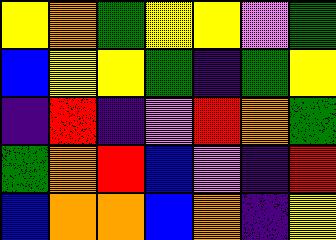[["yellow", "orange", "green", "yellow", "yellow", "violet", "green"], ["blue", "yellow", "yellow", "green", "indigo", "green", "yellow"], ["indigo", "red", "indigo", "violet", "red", "orange", "green"], ["green", "orange", "red", "blue", "violet", "indigo", "red"], ["blue", "orange", "orange", "blue", "orange", "indigo", "yellow"]]